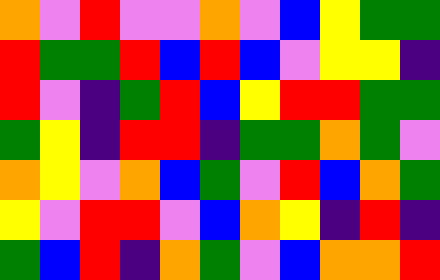[["orange", "violet", "red", "violet", "violet", "orange", "violet", "blue", "yellow", "green", "green"], ["red", "green", "green", "red", "blue", "red", "blue", "violet", "yellow", "yellow", "indigo"], ["red", "violet", "indigo", "green", "red", "blue", "yellow", "red", "red", "green", "green"], ["green", "yellow", "indigo", "red", "red", "indigo", "green", "green", "orange", "green", "violet"], ["orange", "yellow", "violet", "orange", "blue", "green", "violet", "red", "blue", "orange", "green"], ["yellow", "violet", "red", "red", "violet", "blue", "orange", "yellow", "indigo", "red", "indigo"], ["green", "blue", "red", "indigo", "orange", "green", "violet", "blue", "orange", "orange", "red"]]